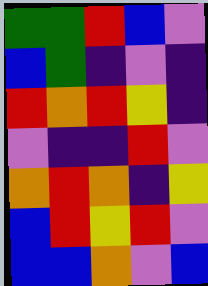[["green", "green", "red", "blue", "violet"], ["blue", "green", "indigo", "violet", "indigo"], ["red", "orange", "red", "yellow", "indigo"], ["violet", "indigo", "indigo", "red", "violet"], ["orange", "red", "orange", "indigo", "yellow"], ["blue", "red", "yellow", "red", "violet"], ["blue", "blue", "orange", "violet", "blue"]]